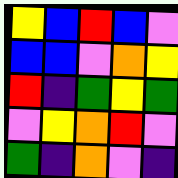[["yellow", "blue", "red", "blue", "violet"], ["blue", "blue", "violet", "orange", "yellow"], ["red", "indigo", "green", "yellow", "green"], ["violet", "yellow", "orange", "red", "violet"], ["green", "indigo", "orange", "violet", "indigo"]]